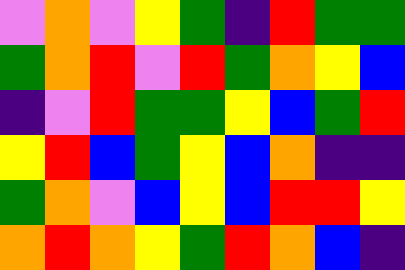[["violet", "orange", "violet", "yellow", "green", "indigo", "red", "green", "green"], ["green", "orange", "red", "violet", "red", "green", "orange", "yellow", "blue"], ["indigo", "violet", "red", "green", "green", "yellow", "blue", "green", "red"], ["yellow", "red", "blue", "green", "yellow", "blue", "orange", "indigo", "indigo"], ["green", "orange", "violet", "blue", "yellow", "blue", "red", "red", "yellow"], ["orange", "red", "orange", "yellow", "green", "red", "orange", "blue", "indigo"]]